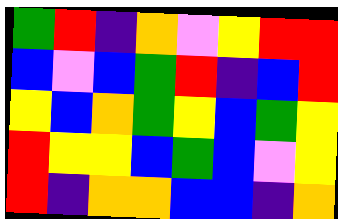[["green", "red", "indigo", "orange", "violet", "yellow", "red", "red"], ["blue", "violet", "blue", "green", "red", "indigo", "blue", "red"], ["yellow", "blue", "orange", "green", "yellow", "blue", "green", "yellow"], ["red", "yellow", "yellow", "blue", "green", "blue", "violet", "yellow"], ["red", "indigo", "orange", "orange", "blue", "blue", "indigo", "orange"]]